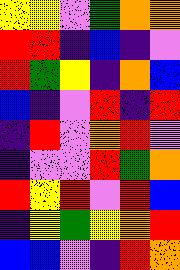[["yellow", "yellow", "violet", "green", "orange", "orange"], ["red", "red", "indigo", "blue", "indigo", "violet"], ["red", "green", "yellow", "indigo", "orange", "blue"], ["blue", "indigo", "violet", "red", "indigo", "red"], ["indigo", "red", "violet", "orange", "red", "violet"], ["indigo", "violet", "violet", "red", "green", "orange"], ["red", "yellow", "red", "violet", "red", "blue"], ["indigo", "yellow", "green", "yellow", "orange", "red"], ["blue", "blue", "violet", "indigo", "red", "orange"]]